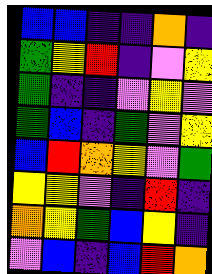[["blue", "blue", "indigo", "indigo", "orange", "indigo"], ["green", "yellow", "red", "indigo", "violet", "yellow"], ["green", "indigo", "indigo", "violet", "yellow", "violet"], ["green", "blue", "indigo", "green", "violet", "yellow"], ["blue", "red", "orange", "yellow", "violet", "green"], ["yellow", "yellow", "violet", "indigo", "red", "indigo"], ["orange", "yellow", "green", "blue", "yellow", "indigo"], ["violet", "blue", "indigo", "blue", "red", "orange"]]